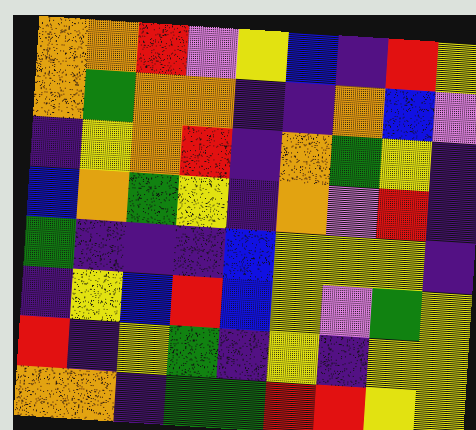[["orange", "orange", "red", "violet", "yellow", "blue", "indigo", "red", "yellow"], ["orange", "green", "orange", "orange", "indigo", "indigo", "orange", "blue", "violet"], ["indigo", "yellow", "orange", "red", "indigo", "orange", "green", "yellow", "indigo"], ["blue", "orange", "green", "yellow", "indigo", "orange", "violet", "red", "indigo"], ["green", "indigo", "indigo", "indigo", "blue", "yellow", "yellow", "yellow", "indigo"], ["indigo", "yellow", "blue", "red", "blue", "yellow", "violet", "green", "yellow"], ["red", "indigo", "yellow", "green", "indigo", "yellow", "indigo", "yellow", "yellow"], ["orange", "orange", "indigo", "green", "green", "red", "red", "yellow", "yellow"]]